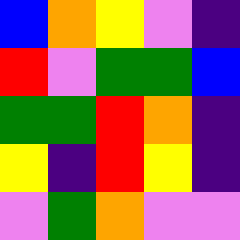[["blue", "orange", "yellow", "violet", "indigo"], ["red", "violet", "green", "green", "blue"], ["green", "green", "red", "orange", "indigo"], ["yellow", "indigo", "red", "yellow", "indigo"], ["violet", "green", "orange", "violet", "violet"]]